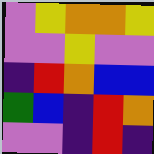[["violet", "yellow", "orange", "orange", "yellow"], ["violet", "violet", "yellow", "violet", "violet"], ["indigo", "red", "orange", "blue", "blue"], ["green", "blue", "indigo", "red", "orange"], ["violet", "violet", "indigo", "red", "indigo"]]